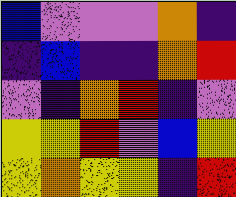[["blue", "violet", "violet", "violet", "orange", "indigo"], ["indigo", "blue", "indigo", "indigo", "orange", "red"], ["violet", "indigo", "orange", "red", "indigo", "violet"], ["yellow", "yellow", "red", "violet", "blue", "yellow"], ["yellow", "orange", "yellow", "yellow", "indigo", "red"]]